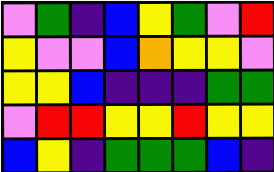[["violet", "green", "indigo", "blue", "yellow", "green", "violet", "red"], ["yellow", "violet", "violet", "blue", "orange", "yellow", "yellow", "violet"], ["yellow", "yellow", "blue", "indigo", "indigo", "indigo", "green", "green"], ["violet", "red", "red", "yellow", "yellow", "red", "yellow", "yellow"], ["blue", "yellow", "indigo", "green", "green", "green", "blue", "indigo"]]